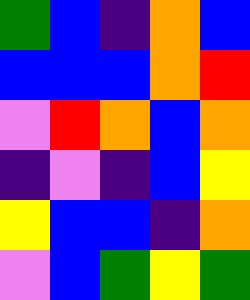[["green", "blue", "indigo", "orange", "blue"], ["blue", "blue", "blue", "orange", "red"], ["violet", "red", "orange", "blue", "orange"], ["indigo", "violet", "indigo", "blue", "yellow"], ["yellow", "blue", "blue", "indigo", "orange"], ["violet", "blue", "green", "yellow", "green"]]